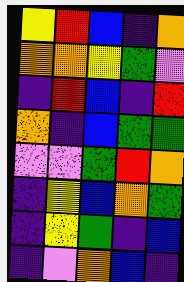[["yellow", "red", "blue", "indigo", "orange"], ["orange", "orange", "yellow", "green", "violet"], ["indigo", "red", "blue", "indigo", "red"], ["orange", "indigo", "blue", "green", "green"], ["violet", "violet", "green", "red", "orange"], ["indigo", "yellow", "blue", "orange", "green"], ["indigo", "yellow", "green", "indigo", "blue"], ["indigo", "violet", "orange", "blue", "indigo"]]